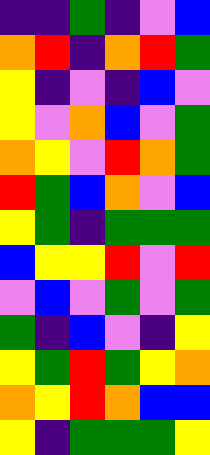[["indigo", "indigo", "green", "indigo", "violet", "blue"], ["orange", "red", "indigo", "orange", "red", "green"], ["yellow", "indigo", "violet", "indigo", "blue", "violet"], ["yellow", "violet", "orange", "blue", "violet", "green"], ["orange", "yellow", "violet", "red", "orange", "green"], ["red", "green", "blue", "orange", "violet", "blue"], ["yellow", "green", "indigo", "green", "green", "green"], ["blue", "yellow", "yellow", "red", "violet", "red"], ["violet", "blue", "violet", "green", "violet", "green"], ["green", "indigo", "blue", "violet", "indigo", "yellow"], ["yellow", "green", "red", "green", "yellow", "orange"], ["orange", "yellow", "red", "orange", "blue", "blue"], ["yellow", "indigo", "green", "green", "green", "yellow"]]